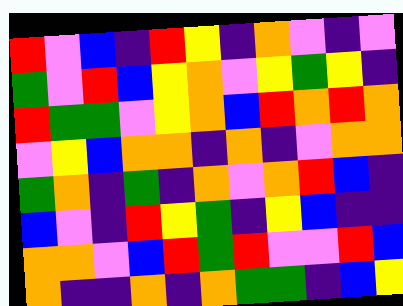[["red", "violet", "blue", "indigo", "red", "yellow", "indigo", "orange", "violet", "indigo", "violet"], ["green", "violet", "red", "blue", "yellow", "orange", "violet", "yellow", "green", "yellow", "indigo"], ["red", "green", "green", "violet", "yellow", "orange", "blue", "red", "orange", "red", "orange"], ["violet", "yellow", "blue", "orange", "orange", "indigo", "orange", "indigo", "violet", "orange", "orange"], ["green", "orange", "indigo", "green", "indigo", "orange", "violet", "orange", "red", "blue", "indigo"], ["blue", "violet", "indigo", "red", "yellow", "green", "indigo", "yellow", "blue", "indigo", "indigo"], ["orange", "orange", "violet", "blue", "red", "green", "red", "violet", "violet", "red", "blue"], ["orange", "indigo", "indigo", "orange", "indigo", "orange", "green", "green", "indigo", "blue", "yellow"]]